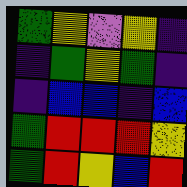[["green", "yellow", "violet", "yellow", "indigo"], ["indigo", "green", "yellow", "green", "indigo"], ["indigo", "blue", "blue", "indigo", "blue"], ["green", "red", "red", "red", "yellow"], ["green", "red", "yellow", "blue", "red"]]